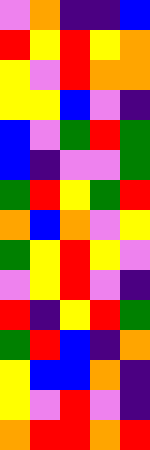[["violet", "orange", "indigo", "indigo", "blue"], ["red", "yellow", "red", "yellow", "orange"], ["yellow", "violet", "red", "orange", "orange"], ["yellow", "yellow", "blue", "violet", "indigo"], ["blue", "violet", "green", "red", "green"], ["blue", "indigo", "violet", "violet", "green"], ["green", "red", "yellow", "green", "red"], ["orange", "blue", "orange", "violet", "yellow"], ["green", "yellow", "red", "yellow", "violet"], ["violet", "yellow", "red", "violet", "indigo"], ["red", "indigo", "yellow", "red", "green"], ["green", "red", "blue", "indigo", "orange"], ["yellow", "blue", "blue", "orange", "indigo"], ["yellow", "violet", "red", "violet", "indigo"], ["orange", "red", "red", "orange", "red"]]